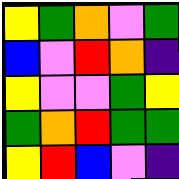[["yellow", "green", "orange", "violet", "green"], ["blue", "violet", "red", "orange", "indigo"], ["yellow", "violet", "violet", "green", "yellow"], ["green", "orange", "red", "green", "green"], ["yellow", "red", "blue", "violet", "indigo"]]